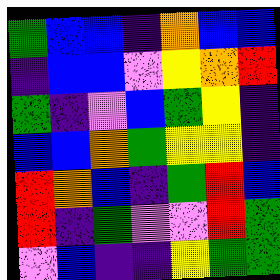[["green", "blue", "blue", "indigo", "orange", "blue", "blue"], ["indigo", "blue", "blue", "violet", "yellow", "orange", "red"], ["green", "indigo", "violet", "blue", "green", "yellow", "indigo"], ["blue", "blue", "orange", "green", "yellow", "yellow", "indigo"], ["red", "orange", "blue", "indigo", "green", "red", "blue"], ["red", "indigo", "green", "violet", "violet", "red", "green"], ["violet", "blue", "indigo", "indigo", "yellow", "green", "green"]]